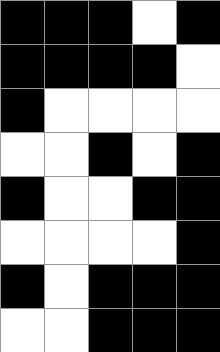[["black", "black", "black", "white", "black"], ["black", "black", "black", "black", "white"], ["black", "white", "white", "white", "white"], ["white", "white", "black", "white", "black"], ["black", "white", "white", "black", "black"], ["white", "white", "white", "white", "black"], ["black", "white", "black", "black", "black"], ["white", "white", "black", "black", "black"]]